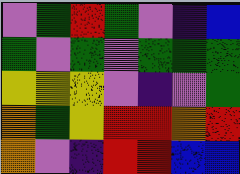[["violet", "green", "red", "green", "violet", "indigo", "blue"], ["green", "violet", "green", "violet", "green", "green", "green"], ["yellow", "yellow", "yellow", "violet", "indigo", "violet", "green"], ["orange", "green", "yellow", "red", "red", "orange", "red"], ["orange", "violet", "indigo", "red", "red", "blue", "blue"]]